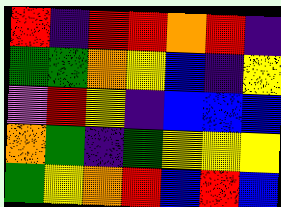[["red", "indigo", "red", "red", "orange", "red", "indigo"], ["green", "green", "orange", "yellow", "blue", "indigo", "yellow"], ["violet", "red", "yellow", "indigo", "blue", "blue", "blue"], ["orange", "green", "indigo", "green", "yellow", "yellow", "yellow"], ["green", "yellow", "orange", "red", "blue", "red", "blue"]]